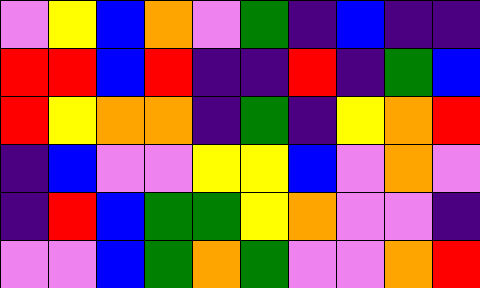[["violet", "yellow", "blue", "orange", "violet", "green", "indigo", "blue", "indigo", "indigo"], ["red", "red", "blue", "red", "indigo", "indigo", "red", "indigo", "green", "blue"], ["red", "yellow", "orange", "orange", "indigo", "green", "indigo", "yellow", "orange", "red"], ["indigo", "blue", "violet", "violet", "yellow", "yellow", "blue", "violet", "orange", "violet"], ["indigo", "red", "blue", "green", "green", "yellow", "orange", "violet", "violet", "indigo"], ["violet", "violet", "blue", "green", "orange", "green", "violet", "violet", "orange", "red"]]